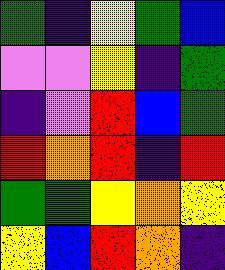[["green", "indigo", "yellow", "green", "blue"], ["violet", "violet", "yellow", "indigo", "green"], ["indigo", "violet", "red", "blue", "green"], ["red", "orange", "red", "indigo", "red"], ["green", "green", "yellow", "orange", "yellow"], ["yellow", "blue", "red", "orange", "indigo"]]